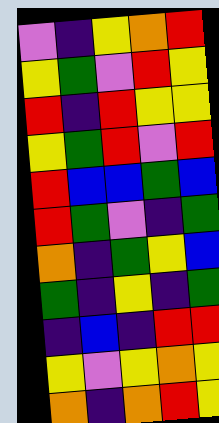[["violet", "indigo", "yellow", "orange", "red"], ["yellow", "green", "violet", "red", "yellow"], ["red", "indigo", "red", "yellow", "yellow"], ["yellow", "green", "red", "violet", "red"], ["red", "blue", "blue", "green", "blue"], ["red", "green", "violet", "indigo", "green"], ["orange", "indigo", "green", "yellow", "blue"], ["green", "indigo", "yellow", "indigo", "green"], ["indigo", "blue", "indigo", "red", "red"], ["yellow", "violet", "yellow", "orange", "yellow"], ["orange", "indigo", "orange", "red", "yellow"]]